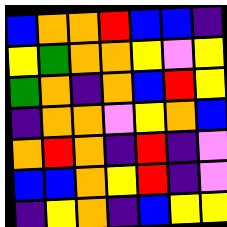[["blue", "orange", "orange", "red", "blue", "blue", "indigo"], ["yellow", "green", "orange", "orange", "yellow", "violet", "yellow"], ["green", "orange", "indigo", "orange", "blue", "red", "yellow"], ["indigo", "orange", "orange", "violet", "yellow", "orange", "blue"], ["orange", "red", "orange", "indigo", "red", "indigo", "violet"], ["blue", "blue", "orange", "yellow", "red", "indigo", "violet"], ["indigo", "yellow", "orange", "indigo", "blue", "yellow", "yellow"]]